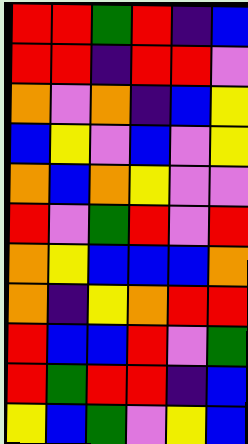[["red", "red", "green", "red", "indigo", "blue"], ["red", "red", "indigo", "red", "red", "violet"], ["orange", "violet", "orange", "indigo", "blue", "yellow"], ["blue", "yellow", "violet", "blue", "violet", "yellow"], ["orange", "blue", "orange", "yellow", "violet", "violet"], ["red", "violet", "green", "red", "violet", "red"], ["orange", "yellow", "blue", "blue", "blue", "orange"], ["orange", "indigo", "yellow", "orange", "red", "red"], ["red", "blue", "blue", "red", "violet", "green"], ["red", "green", "red", "red", "indigo", "blue"], ["yellow", "blue", "green", "violet", "yellow", "blue"]]